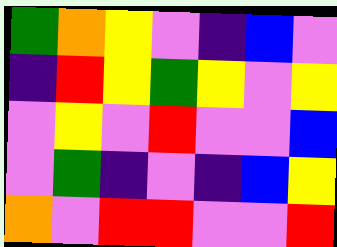[["green", "orange", "yellow", "violet", "indigo", "blue", "violet"], ["indigo", "red", "yellow", "green", "yellow", "violet", "yellow"], ["violet", "yellow", "violet", "red", "violet", "violet", "blue"], ["violet", "green", "indigo", "violet", "indigo", "blue", "yellow"], ["orange", "violet", "red", "red", "violet", "violet", "red"]]